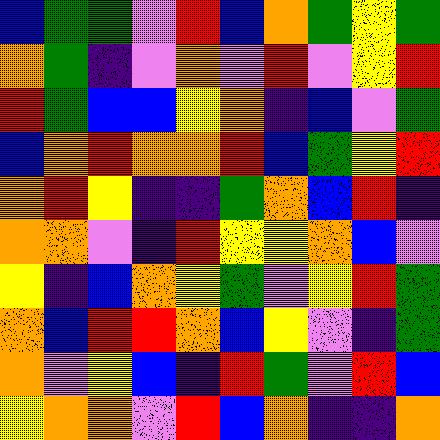[["blue", "green", "green", "violet", "red", "blue", "orange", "green", "yellow", "green"], ["orange", "green", "indigo", "violet", "orange", "violet", "red", "violet", "yellow", "red"], ["red", "green", "blue", "blue", "yellow", "orange", "indigo", "blue", "violet", "green"], ["blue", "orange", "red", "orange", "orange", "red", "blue", "green", "yellow", "red"], ["orange", "red", "yellow", "indigo", "indigo", "green", "orange", "blue", "red", "indigo"], ["orange", "orange", "violet", "indigo", "red", "yellow", "yellow", "orange", "blue", "violet"], ["yellow", "indigo", "blue", "orange", "yellow", "green", "violet", "yellow", "red", "green"], ["orange", "blue", "red", "red", "orange", "blue", "yellow", "violet", "indigo", "green"], ["orange", "violet", "yellow", "blue", "indigo", "red", "green", "violet", "red", "blue"], ["yellow", "orange", "orange", "violet", "red", "blue", "orange", "indigo", "indigo", "orange"]]